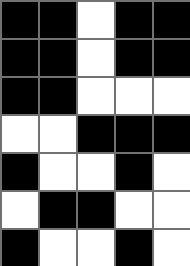[["black", "black", "white", "black", "black"], ["black", "black", "white", "black", "black"], ["black", "black", "white", "white", "white"], ["white", "white", "black", "black", "black"], ["black", "white", "white", "black", "white"], ["white", "black", "black", "white", "white"], ["black", "white", "white", "black", "white"]]